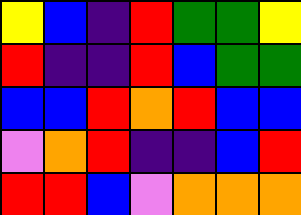[["yellow", "blue", "indigo", "red", "green", "green", "yellow"], ["red", "indigo", "indigo", "red", "blue", "green", "green"], ["blue", "blue", "red", "orange", "red", "blue", "blue"], ["violet", "orange", "red", "indigo", "indigo", "blue", "red"], ["red", "red", "blue", "violet", "orange", "orange", "orange"]]